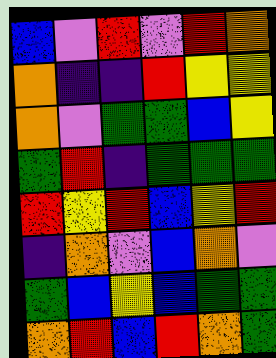[["blue", "violet", "red", "violet", "red", "orange"], ["orange", "indigo", "indigo", "red", "yellow", "yellow"], ["orange", "violet", "green", "green", "blue", "yellow"], ["green", "red", "indigo", "green", "green", "green"], ["red", "yellow", "red", "blue", "yellow", "red"], ["indigo", "orange", "violet", "blue", "orange", "violet"], ["green", "blue", "yellow", "blue", "green", "green"], ["orange", "red", "blue", "red", "orange", "green"]]